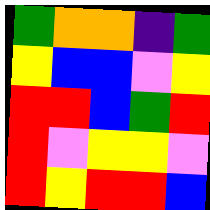[["green", "orange", "orange", "indigo", "green"], ["yellow", "blue", "blue", "violet", "yellow"], ["red", "red", "blue", "green", "red"], ["red", "violet", "yellow", "yellow", "violet"], ["red", "yellow", "red", "red", "blue"]]